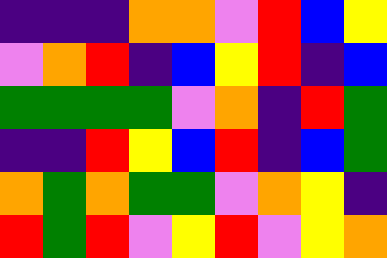[["indigo", "indigo", "indigo", "orange", "orange", "violet", "red", "blue", "yellow"], ["violet", "orange", "red", "indigo", "blue", "yellow", "red", "indigo", "blue"], ["green", "green", "green", "green", "violet", "orange", "indigo", "red", "green"], ["indigo", "indigo", "red", "yellow", "blue", "red", "indigo", "blue", "green"], ["orange", "green", "orange", "green", "green", "violet", "orange", "yellow", "indigo"], ["red", "green", "red", "violet", "yellow", "red", "violet", "yellow", "orange"]]